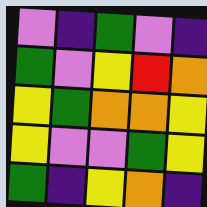[["violet", "indigo", "green", "violet", "indigo"], ["green", "violet", "yellow", "red", "orange"], ["yellow", "green", "orange", "orange", "yellow"], ["yellow", "violet", "violet", "green", "yellow"], ["green", "indigo", "yellow", "orange", "indigo"]]